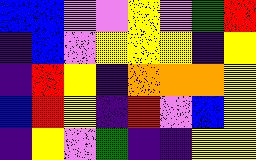[["blue", "blue", "violet", "violet", "yellow", "violet", "green", "red"], ["indigo", "blue", "violet", "yellow", "yellow", "yellow", "indigo", "yellow"], ["indigo", "red", "yellow", "indigo", "orange", "orange", "orange", "yellow"], ["blue", "red", "yellow", "indigo", "red", "violet", "blue", "yellow"], ["indigo", "yellow", "violet", "green", "indigo", "indigo", "yellow", "yellow"]]